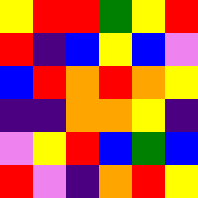[["yellow", "red", "red", "green", "yellow", "red"], ["red", "indigo", "blue", "yellow", "blue", "violet"], ["blue", "red", "orange", "red", "orange", "yellow"], ["indigo", "indigo", "orange", "orange", "yellow", "indigo"], ["violet", "yellow", "red", "blue", "green", "blue"], ["red", "violet", "indigo", "orange", "red", "yellow"]]